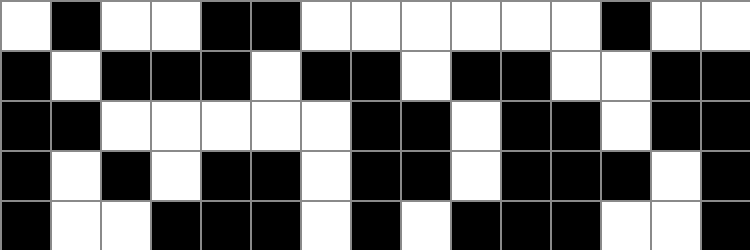[["white", "black", "white", "white", "black", "black", "white", "white", "white", "white", "white", "white", "black", "white", "white"], ["black", "white", "black", "black", "black", "white", "black", "black", "white", "black", "black", "white", "white", "black", "black"], ["black", "black", "white", "white", "white", "white", "white", "black", "black", "white", "black", "black", "white", "black", "black"], ["black", "white", "black", "white", "black", "black", "white", "black", "black", "white", "black", "black", "black", "white", "black"], ["black", "white", "white", "black", "black", "black", "white", "black", "white", "black", "black", "black", "white", "white", "black"]]